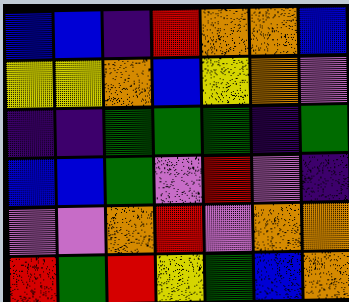[["blue", "blue", "indigo", "red", "orange", "orange", "blue"], ["yellow", "yellow", "orange", "blue", "yellow", "orange", "violet"], ["indigo", "indigo", "green", "green", "green", "indigo", "green"], ["blue", "blue", "green", "violet", "red", "violet", "indigo"], ["violet", "violet", "orange", "red", "violet", "orange", "orange"], ["red", "green", "red", "yellow", "green", "blue", "orange"]]